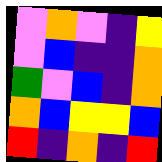[["violet", "orange", "violet", "indigo", "yellow"], ["violet", "blue", "indigo", "indigo", "orange"], ["green", "violet", "blue", "indigo", "orange"], ["orange", "blue", "yellow", "yellow", "blue"], ["red", "indigo", "orange", "indigo", "red"]]